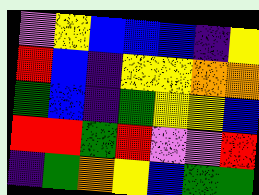[["violet", "yellow", "blue", "blue", "blue", "indigo", "yellow"], ["red", "blue", "indigo", "yellow", "yellow", "orange", "orange"], ["green", "blue", "indigo", "green", "yellow", "yellow", "blue"], ["red", "red", "green", "red", "violet", "violet", "red"], ["indigo", "green", "orange", "yellow", "blue", "green", "green"]]